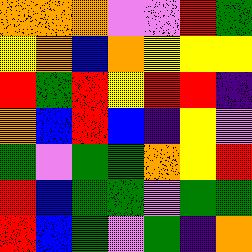[["orange", "orange", "orange", "violet", "violet", "red", "green"], ["yellow", "orange", "blue", "orange", "yellow", "yellow", "yellow"], ["red", "green", "red", "yellow", "red", "red", "indigo"], ["orange", "blue", "red", "blue", "indigo", "yellow", "violet"], ["green", "violet", "green", "green", "orange", "yellow", "red"], ["red", "blue", "green", "green", "violet", "green", "green"], ["red", "blue", "green", "violet", "green", "indigo", "orange"]]